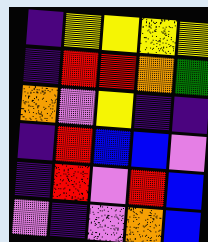[["indigo", "yellow", "yellow", "yellow", "yellow"], ["indigo", "red", "red", "orange", "green"], ["orange", "violet", "yellow", "indigo", "indigo"], ["indigo", "red", "blue", "blue", "violet"], ["indigo", "red", "violet", "red", "blue"], ["violet", "indigo", "violet", "orange", "blue"]]